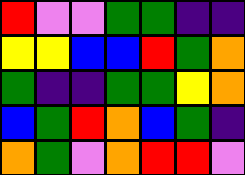[["red", "violet", "violet", "green", "green", "indigo", "indigo"], ["yellow", "yellow", "blue", "blue", "red", "green", "orange"], ["green", "indigo", "indigo", "green", "green", "yellow", "orange"], ["blue", "green", "red", "orange", "blue", "green", "indigo"], ["orange", "green", "violet", "orange", "red", "red", "violet"]]